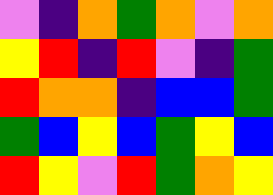[["violet", "indigo", "orange", "green", "orange", "violet", "orange"], ["yellow", "red", "indigo", "red", "violet", "indigo", "green"], ["red", "orange", "orange", "indigo", "blue", "blue", "green"], ["green", "blue", "yellow", "blue", "green", "yellow", "blue"], ["red", "yellow", "violet", "red", "green", "orange", "yellow"]]